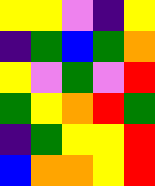[["yellow", "yellow", "violet", "indigo", "yellow"], ["indigo", "green", "blue", "green", "orange"], ["yellow", "violet", "green", "violet", "red"], ["green", "yellow", "orange", "red", "green"], ["indigo", "green", "yellow", "yellow", "red"], ["blue", "orange", "orange", "yellow", "red"]]